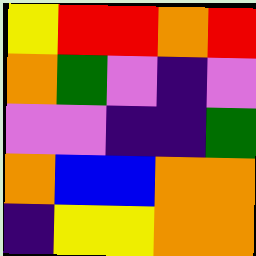[["yellow", "red", "red", "orange", "red"], ["orange", "green", "violet", "indigo", "violet"], ["violet", "violet", "indigo", "indigo", "green"], ["orange", "blue", "blue", "orange", "orange"], ["indigo", "yellow", "yellow", "orange", "orange"]]